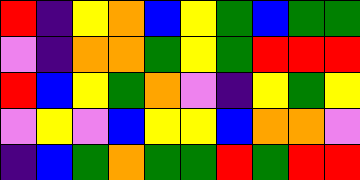[["red", "indigo", "yellow", "orange", "blue", "yellow", "green", "blue", "green", "green"], ["violet", "indigo", "orange", "orange", "green", "yellow", "green", "red", "red", "red"], ["red", "blue", "yellow", "green", "orange", "violet", "indigo", "yellow", "green", "yellow"], ["violet", "yellow", "violet", "blue", "yellow", "yellow", "blue", "orange", "orange", "violet"], ["indigo", "blue", "green", "orange", "green", "green", "red", "green", "red", "red"]]